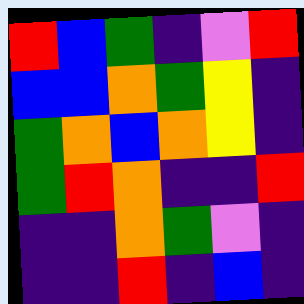[["red", "blue", "green", "indigo", "violet", "red"], ["blue", "blue", "orange", "green", "yellow", "indigo"], ["green", "orange", "blue", "orange", "yellow", "indigo"], ["green", "red", "orange", "indigo", "indigo", "red"], ["indigo", "indigo", "orange", "green", "violet", "indigo"], ["indigo", "indigo", "red", "indigo", "blue", "indigo"]]